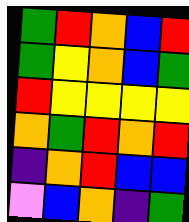[["green", "red", "orange", "blue", "red"], ["green", "yellow", "orange", "blue", "green"], ["red", "yellow", "yellow", "yellow", "yellow"], ["orange", "green", "red", "orange", "red"], ["indigo", "orange", "red", "blue", "blue"], ["violet", "blue", "orange", "indigo", "green"]]